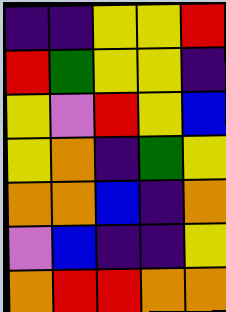[["indigo", "indigo", "yellow", "yellow", "red"], ["red", "green", "yellow", "yellow", "indigo"], ["yellow", "violet", "red", "yellow", "blue"], ["yellow", "orange", "indigo", "green", "yellow"], ["orange", "orange", "blue", "indigo", "orange"], ["violet", "blue", "indigo", "indigo", "yellow"], ["orange", "red", "red", "orange", "orange"]]